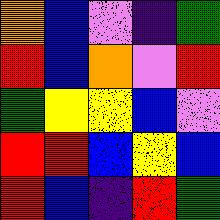[["orange", "blue", "violet", "indigo", "green"], ["red", "blue", "orange", "violet", "red"], ["green", "yellow", "yellow", "blue", "violet"], ["red", "red", "blue", "yellow", "blue"], ["red", "blue", "indigo", "red", "green"]]